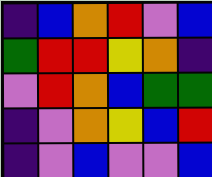[["indigo", "blue", "orange", "red", "violet", "blue"], ["green", "red", "red", "yellow", "orange", "indigo"], ["violet", "red", "orange", "blue", "green", "green"], ["indigo", "violet", "orange", "yellow", "blue", "red"], ["indigo", "violet", "blue", "violet", "violet", "blue"]]